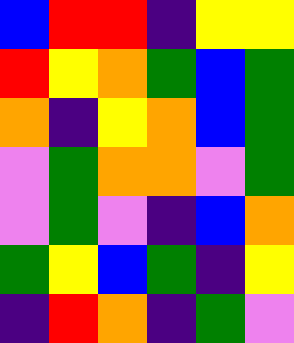[["blue", "red", "red", "indigo", "yellow", "yellow"], ["red", "yellow", "orange", "green", "blue", "green"], ["orange", "indigo", "yellow", "orange", "blue", "green"], ["violet", "green", "orange", "orange", "violet", "green"], ["violet", "green", "violet", "indigo", "blue", "orange"], ["green", "yellow", "blue", "green", "indigo", "yellow"], ["indigo", "red", "orange", "indigo", "green", "violet"]]